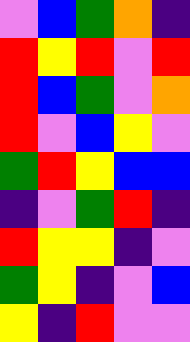[["violet", "blue", "green", "orange", "indigo"], ["red", "yellow", "red", "violet", "red"], ["red", "blue", "green", "violet", "orange"], ["red", "violet", "blue", "yellow", "violet"], ["green", "red", "yellow", "blue", "blue"], ["indigo", "violet", "green", "red", "indigo"], ["red", "yellow", "yellow", "indigo", "violet"], ["green", "yellow", "indigo", "violet", "blue"], ["yellow", "indigo", "red", "violet", "violet"]]